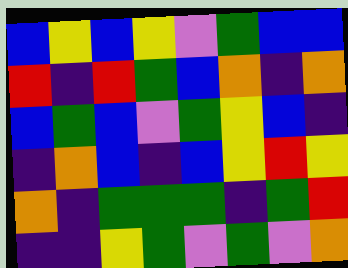[["blue", "yellow", "blue", "yellow", "violet", "green", "blue", "blue"], ["red", "indigo", "red", "green", "blue", "orange", "indigo", "orange"], ["blue", "green", "blue", "violet", "green", "yellow", "blue", "indigo"], ["indigo", "orange", "blue", "indigo", "blue", "yellow", "red", "yellow"], ["orange", "indigo", "green", "green", "green", "indigo", "green", "red"], ["indigo", "indigo", "yellow", "green", "violet", "green", "violet", "orange"]]